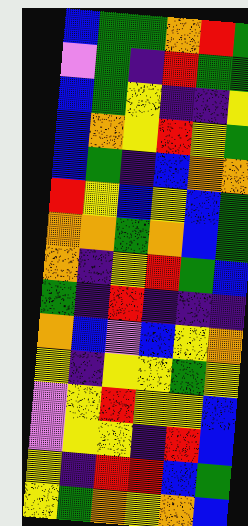[["blue", "green", "green", "orange", "red", "green"], ["violet", "green", "indigo", "red", "green", "green"], ["blue", "green", "yellow", "indigo", "indigo", "yellow"], ["blue", "orange", "yellow", "red", "yellow", "green"], ["blue", "green", "indigo", "blue", "orange", "orange"], ["red", "yellow", "blue", "yellow", "blue", "green"], ["orange", "orange", "green", "orange", "blue", "green"], ["orange", "indigo", "yellow", "red", "green", "blue"], ["green", "indigo", "red", "indigo", "indigo", "indigo"], ["orange", "blue", "violet", "blue", "yellow", "orange"], ["yellow", "indigo", "yellow", "yellow", "green", "yellow"], ["violet", "yellow", "red", "yellow", "yellow", "blue"], ["violet", "yellow", "yellow", "indigo", "red", "blue"], ["yellow", "indigo", "red", "red", "blue", "green"], ["yellow", "green", "orange", "yellow", "orange", "blue"]]